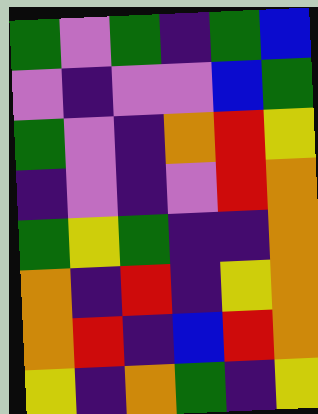[["green", "violet", "green", "indigo", "green", "blue"], ["violet", "indigo", "violet", "violet", "blue", "green"], ["green", "violet", "indigo", "orange", "red", "yellow"], ["indigo", "violet", "indigo", "violet", "red", "orange"], ["green", "yellow", "green", "indigo", "indigo", "orange"], ["orange", "indigo", "red", "indigo", "yellow", "orange"], ["orange", "red", "indigo", "blue", "red", "orange"], ["yellow", "indigo", "orange", "green", "indigo", "yellow"]]